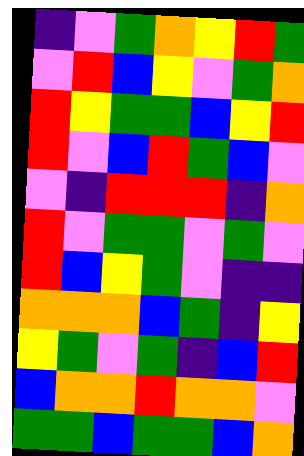[["indigo", "violet", "green", "orange", "yellow", "red", "green"], ["violet", "red", "blue", "yellow", "violet", "green", "orange"], ["red", "yellow", "green", "green", "blue", "yellow", "red"], ["red", "violet", "blue", "red", "green", "blue", "violet"], ["violet", "indigo", "red", "red", "red", "indigo", "orange"], ["red", "violet", "green", "green", "violet", "green", "violet"], ["red", "blue", "yellow", "green", "violet", "indigo", "indigo"], ["orange", "orange", "orange", "blue", "green", "indigo", "yellow"], ["yellow", "green", "violet", "green", "indigo", "blue", "red"], ["blue", "orange", "orange", "red", "orange", "orange", "violet"], ["green", "green", "blue", "green", "green", "blue", "orange"]]